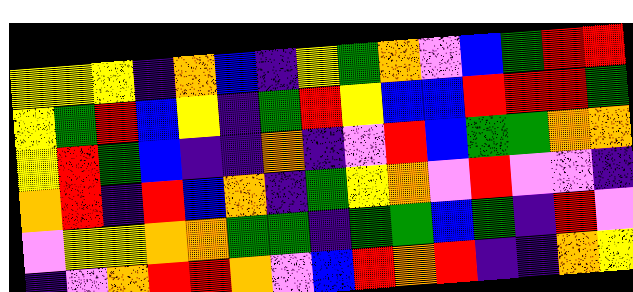[["yellow", "yellow", "yellow", "indigo", "orange", "blue", "indigo", "yellow", "green", "orange", "violet", "blue", "green", "red", "red"], ["yellow", "green", "red", "blue", "yellow", "indigo", "green", "red", "yellow", "blue", "blue", "red", "red", "red", "green"], ["yellow", "red", "green", "blue", "indigo", "indigo", "orange", "indigo", "violet", "red", "blue", "green", "green", "orange", "orange"], ["orange", "red", "indigo", "red", "blue", "orange", "indigo", "green", "yellow", "orange", "violet", "red", "violet", "violet", "indigo"], ["violet", "yellow", "yellow", "orange", "orange", "green", "green", "indigo", "green", "green", "blue", "green", "indigo", "red", "violet"], ["indigo", "violet", "orange", "red", "red", "orange", "violet", "blue", "red", "orange", "red", "indigo", "indigo", "orange", "yellow"]]